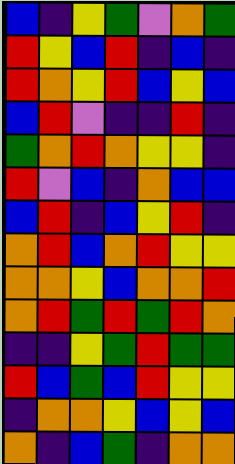[["blue", "indigo", "yellow", "green", "violet", "orange", "green"], ["red", "yellow", "blue", "red", "indigo", "blue", "indigo"], ["red", "orange", "yellow", "red", "blue", "yellow", "blue"], ["blue", "red", "violet", "indigo", "indigo", "red", "indigo"], ["green", "orange", "red", "orange", "yellow", "yellow", "indigo"], ["red", "violet", "blue", "indigo", "orange", "blue", "blue"], ["blue", "red", "indigo", "blue", "yellow", "red", "indigo"], ["orange", "red", "blue", "orange", "red", "yellow", "yellow"], ["orange", "orange", "yellow", "blue", "orange", "orange", "red"], ["orange", "red", "green", "red", "green", "red", "orange"], ["indigo", "indigo", "yellow", "green", "red", "green", "green"], ["red", "blue", "green", "blue", "red", "yellow", "yellow"], ["indigo", "orange", "orange", "yellow", "blue", "yellow", "blue"], ["orange", "indigo", "blue", "green", "indigo", "orange", "orange"]]